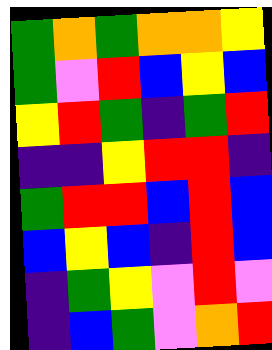[["green", "orange", "green", "orange", "orange", "yellow"], ["green", "violet", "red", "blue", "yellow", "blue"], ["yellow", "red", "green", "indigo", "green", "red"], ["indigo", "indigo", "yellow", "red", "red", "indigo"], ["green", "red", "red", "blue", "red", "blue"], ["blue", "yellow", "blue", "indigo", "red", "blue"], ["indigo", "green", "yellow", "violet", "red", "violet"], ["indigo", "blue", "green", "violet", "orange", "red"]]